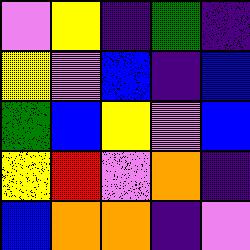[["violet", "yellow", "indigo", "green", "indigo"], ["yellow", "violet", "blue", "indigo", "blue"], ["green", "blue", "yellow", "violet", "blue"], ["yellow", "red", "violet", "orange", "indigo"], ["blue", "orange", "orange", "indigo", "violet"]]